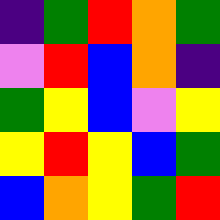[["indigo", "green", "red", "orange", "green"], ["violet", "red", "blue", "orange", "indigo"], ["green", "yellow", "blue", "violet", "yellow"], ["yellow", "red", "yellow", "blue", "green"], ["blue", "orange", "yellow", "green", "red"]]